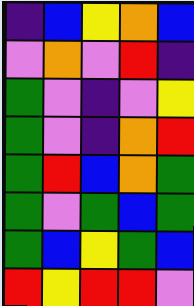[["indigo", "blue", "yellow", "orange", "blue"], ["violet", "orange", "violet", "red", "indigo"], ["green", "violet", "indigo", "violet", "yellow"], ["green", "violet", "indigo", "orange", "red"], ["green", "red", "blue", "orange", "green"], ["green", "violet", "green", "blue", "green"], ["green", "blue", "yellow", "green", "blue"], ["red", "yellow", "red", "red", "violet"]]